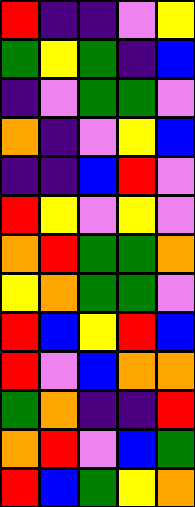[["red", "indigo", "indigo", "violet", "yellow"], ["green", "yellow", "green", "indigo", "blue"], ["indigo", "violet", "green", "green", "violet"], ["orange", "indigo", "violet", "yellow", "blue"], ["indigo", "indigo", "blue", "red", "violet"], ["red", "yellow", "violet", "yellow", "violet"], ["orange", "red", "green", "green", "orange"], ["yellow", "orange", "green", "green", "violet"], ["red", "blue", "yellow", "red", "blue"], ["red", "violet", "blue", "orange", "orange"], ["green", "orange", "indigo", "indigo", "red"], ["orange", "red", "violet", "blue", "green"], ["red", "blue", "green", "yellow", "orange"]]